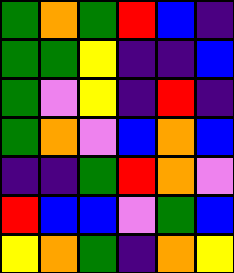[["green", "orange", "green", "red", "blue", "indigo"], ["green", "green", "yellow", "indigo", "indigo", "blue"], ["green", "violet", "yellow", "indigo", "red", "indigo"], ["green", "orange", "violet", "blue", "orange", "blue"], ["indigo", "indigo", "green", "red", "orange", "violet"], ["red", "blue", "blue", "violet", "green", "blue"], ["yellow", "orange", "green", "indigo", "orange", "yellow"]]